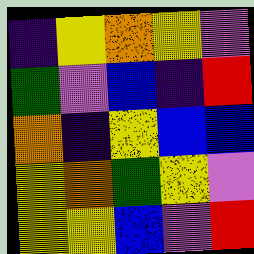[["indigo", "yellow", "orange", "yellow", "violet"], ["green", "violet", "blue", "indigo", "red"], ["orange", "indigo", "yellow", "blue", "blue"], ["yellow", "orange", "green", "yellow", "violet"], ["yellow", "yellow", "blue", "violet", "red"]]